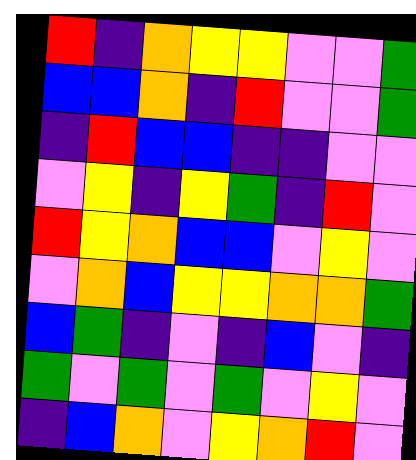[["red", "indigo", "orange", "yellow", "yellow", "violet", "violet", "green"], ["blue", "blue", "orange", "indigo", "red", "violet", "violet", "green"], ["indigo", "red", "blue", "blue", "indigo", "indigo", "violet", "violet"], ["violet", "yellow", "indigo", "yellow", "green", "indigo", "red", "violet"], ["red", "yellow", "orange", "blue", "blue", "violet", "yellow", "violet"], ["violet", "orange", "blue", "yellow", "yellow", "orange", "orange", "green"], ["blue", "green", "indigo", "violet", "indigo", "blue", "violet", "indigo"], ["green", "violet", "green", "violet", "green", "violet", "yellow", "violet"], ["indigo", "blue", "orange", "violet", "yellow", "orange", "red", "violet"]]